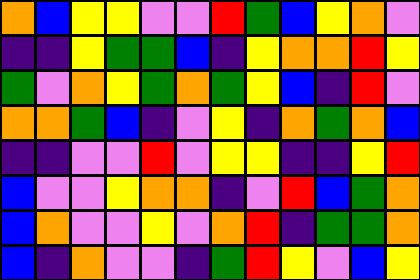[["orange", "blue", "yellow", "yellow", "violet", "violet", "red", "green", "blue", "yellow", "orange", "violet"], ["indigo", "indigo", "yellow", "green", "green", "blue", "indigo", "yellow", "orange", "orange", "red", "yellow"], ["green", "violet", "orange", "yellow", "green", "orange", "green", "yellow", "blue", "indigo", "red", "violet"], ["orange", "orange", "green", "blue", "indigo", "violet", "yellow", "indigo", "orange", "green", "orange", "blue"], ["indigo", "indigo", "violet", "violet", "red", "violet", "yellow", "yellow", "indigo", "indigo", "yellow", "red"], ["blue", "violet", "violet", "yellow", "orange", "orange", "indigo", "violet", "red", "blue", "green", "orange"], ["blue", "orange", "violet", "violet", "yellow", "violet", "orange", "red", "indigo", "green", "green", "orange"], ["blue", "indigo", "orange", "violet", "violet", "indigo", "green", "red", "yellow", "violet", "blue", "yellow"]]